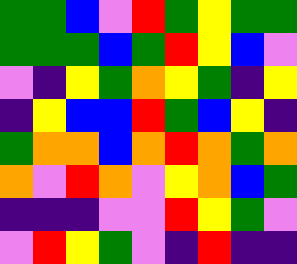[["green", "green", "blue", "violet", "red", "green", "yellow", "green", "green"], ["green", "green", "green", "blue", "green", "red", "yellow", "blue", "violet"], ["violet", "indigo", "yellow", "green", "orange", "yellow", "green", "indigo", "yellow"], ["indigo", "yellow", "blue", "blue", "red", "green", "blue", "yellow", "indigo"], ["green", "orange", "orange", "blue", "orange", "red", "orange", "green", "orange"], ["orange", "violet", "red", "orange", "violet", "yellow", "orange", "blue", "green"], ["indigo", "indigo", "indigo", "violet", "violet", "red", "yellow", "green", "violet"], ["violet", "red", "yellow", "green", "violet", "indigo", "red", "indigo", "indigo"]]